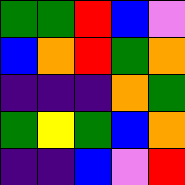[["green", "green", "red", "blue", "violet"], ["blue", "orange", "red", "green", "orange"], ["indigo", "indigo", "indigo", "orange", "green"], ["green", "yellow", "green", "blue", "orange"], ["indigo", "indigo", "blue", "violet", "red"]]